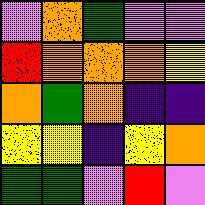[["violet", "orange", "green", "violet", "violet"], ["red", "orange", "orange", "orange", "yellow"], ["orange", "green", "orange", "indigo", "indigo"], ["yellow", "yellow", "indigo", "yellow", "orange"], ["green", "green", "violet", "red", "violet"]]